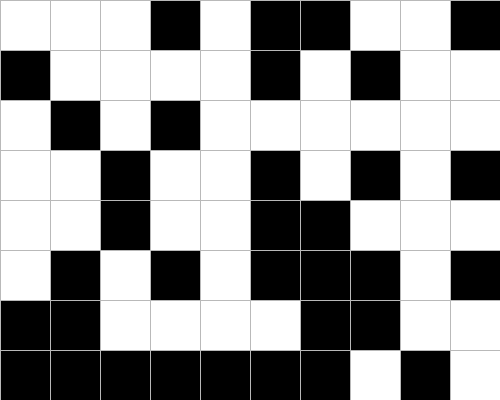[["white", "white", "white", "black", "white", "black", "black", "white", "white", "black"], ["black", "white", "white", "white", "white", "black", "white", "black", "white", "white"], ["white", "black", "white", "black", "white", "white", "white", "white", "white", "white"], ["white", "white", "black", "white", "white", "black", "white", "black", "white", "black"], ["white", "white", "black", "white", "white", "black", "black", "white", "white", "white"], ["white", "black", "white", "black", "white", "black", "black", "black", "white", "black"], ["black", "black", "white", "white", "white", "white", "black", "black", "white", "white"], ["black", "black", "black", "black", "black", "black", "black", "white", "black", "white"]]